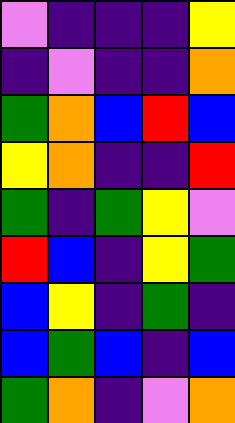[["violet", "indigo", "indigo", "indigo", "yellow"], ["indigo", "violet", "indigo", "indigo", "orange"], ["green", "orange", "blue", "red", "blue"], ["yellow", "orange", "indigo", "indigo", "red"], ["green", "indigo", "green", "yellow", "violet"], ["red", "blue", "indigo", "yellow", "green"], ["blue", "yellow", "indigo", "green", "indigo"], ["blue", "green", "blue", "indigo", "blue"], ["green", "orange", "indigo", "violet", "orange"]]